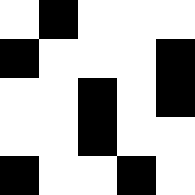[["white", "black", "white", "white", "white"], ["black", "white", "white", "white", "black"], ["white", "white", "black", "white", "black"], ["white", "white", "black", "white", "white"], ["black", "white", "white", "black", "white"]]